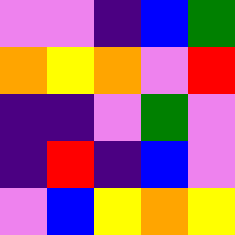[["violet", "violet", "indigo", "blue", "green"], ["orange", "yellow", "orange", "violet", "red"], ["indigo", "indigo", "violet", "green", "violet"], ["indigo", "red", "indigo", "blue", "violet"], ["violet", "blue", "yellow", "orange", "yellow"]]